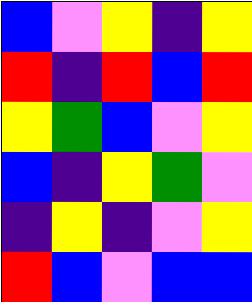[["blue", "violet", "yellow", "indigo", "yellow"], ["red", "indigo", "red", "blue", "red"], ["yellow", "green", "blue", "violet", "yellow"], ["blue", "indigo", "yellow", "green", "violet"], ["indigo", "yellow", "indigo", "violet", "yellow"], ["red", "blue", "violet", "blue", "blue"]]